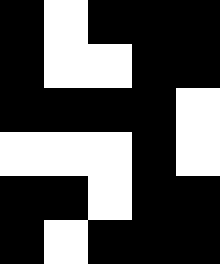[["black", "white", "black", "black", "black"], ["black", "white", "white", "black", "black"], ["black", "black", "black", "black", "white"], ["white", "white", "white", "black", "white"], ["black", "black", "white", "black", "black"], ["black", "white", "black", "black", "black"]]